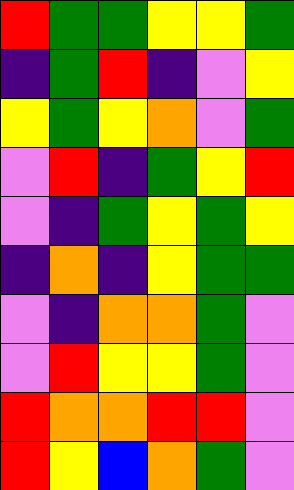[["red", "green", "green", "yellow", "yellow", "green"], ["indigo", "green", "red", "indigo", "violet", "yellow"], ["yellow", "green", "yellow", "orange", "violet", "green"], ["violet", "red", "indigo", "green", "yellow", "red"], ["violet", "indigo", "green", "yellow", "green", "yellow"], ["indigo", "orange", "indigo", "yellow", "green", "green"], ["violet", "indigo", "orange", "orange", "green", "violet"], ["violet", "red", "yellow", "yellow", "green", "violet"], ["red", "orange", "orange", "red", "red", "violet"], ["red", "yellow", "blue", "orange", "green", "violet"]]